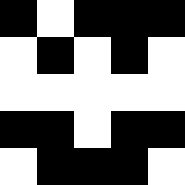[["black", "white", "black", "black", "black"], ["white", "black", "white", "black", "white"], ["white", "white", "white", "white", "white"], ["black", "black", "white", "black", "black"], ["white", "black", "black", "black", "white"]]